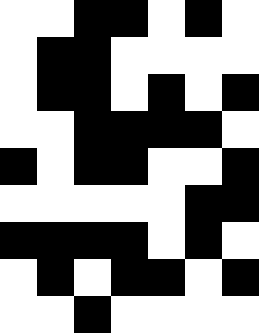[["white", "white", "black", "black", "white", "black", "white"], ["white", "black", "black", "white", "white", "white", "white"], ["white", "black", "black", "white", "black", "white", "black"], ["white", "white", "black", "black", "black", "black", "white"], ["black", "white", "black", "black", "white", "white", "black"], ["white", "white", "white", "white", "white", "black", "black"], ["black", "black", "black", "black", "white", "black", "white"], ["white", "black", "white", "black", "black", "white", "black"], ["white", "white", "black", "white", "white", "white", "white"]]